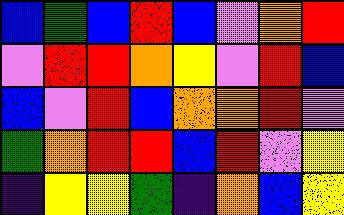[["blue", "green", "blue", "red", "blue", "violet", "orange", "red"], ["violet", "red", "red", "orange", "yellow", "violet", "red", "blue"], ["blue", "violet", "red", "blue", "orange", "orange", "red", "violet"], ["green", "orange", "red", "red", "blue", "red", "violet", "yellow"], ["indigo", "yellow", "yellow", "green", "indigo", "orange", "blue", "yellow"]]